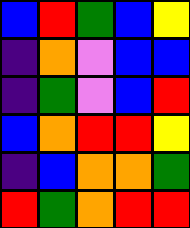[["blue", "red", "green", "blue", "yellow"], ["indigo", "orange", "violet", "blue", "blue"], ["indigo", "green", "violet", "blue", "red"], ["blue", "orange", "red", "red", "yellow"], ["indigo", "blue", "orange", "orange", "green"], ["red", "green", "orange", "red", "red"]]